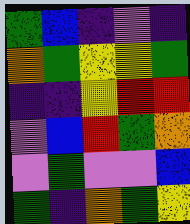[["green", "blue", "indigo", "violet", "indigo"], ["orange", "green", "yellow", "yellow", "green"], ["indigo", "indigo", "yellow", "red", "red"], ["violet", "blue", "red", "green", "orange"], ["violet", "green", "violet", "violet", "blue"], ["green", "indigo", "orange", "green", "yellow"]]